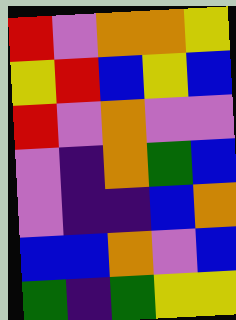[["red", "violet", "orange", "orange", "yellow"], ["yellow", "red", "blue", "yellow", "blue"], ["red", "violet", "orange", "violet", "violet"], ["violet", "indigo", "orange", "green", "blue"], ["violet", "indigo", "indigo", "blue", "orange"], ["blue", "blue", "orange", "violet", "blue"], ["green", "indigo", "green", "yellow", "yellow"]]